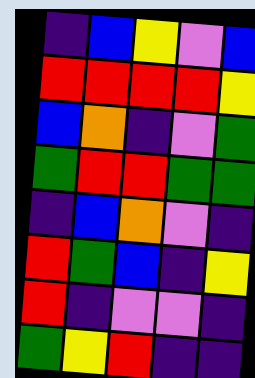[["indigo", "blue", "yellow", "violet", "blue"], ["red", "red", "red", "red", "yellow"], ["blue", "orange", "indigo", "violet", "green"], ["green", "red", "red", "green", "green"], ["indigo", "blue", "orange", "violet", "indigo"], ["red", "green", "blue", "indigo", "yellow"], ["red", "indigo", "violet", "violet", "indigo"], ["green", "yellow", "red", "indigo", "indigo"]]